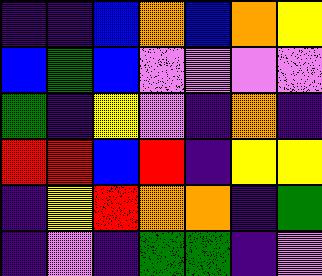[["indigo", "indigo", "blue", "orange", "blue", "orange", "yellow"], ["blue", "green", "blue", "violet", "violet", "violet", "violet"], ["green", "indigo", "yellow", "violet", "indigo", "orange", "indigo"], ["red", "red", "blue", "red", "indigo", "yellow", "yellow"], ["indigo", "yellow", "red", "orange", "orange", "indigo", "green"], ["indigo", "violet", "indigo", "green", "green", "indigo", "violet"]]